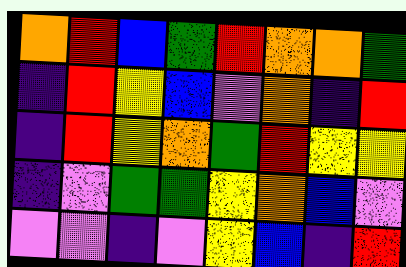[["orange", "red", "blue", "green", "red", "orange", "orange", "green"], ["indigo", "red", "yellow", "blue", "violet", "orange", "indigo", "red"], ["indigo", "red", "yellow", "orange", "green", "red", "yellow", "yellow"], ["indigo", "violet", "green", "green", "yellow", "orange", "blue", "violet"], ["violet", "violet", "indigo", "violet", "yellow", "blue", "indigo", "red"]]